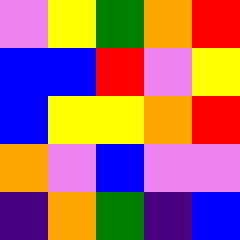[["violet", "yellow", "green", "orange", "red"], ["blue", "blue", "red", "violet", "yellow"], ["blue", "yellow", "yellow", "orange", "red"], ["orange", "violet", "blue", "violet", "violet"], ["indigo", "orange", "green", "indigo", "blue"]]